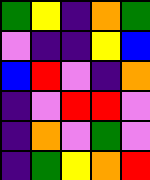[["green", "yellow", "indigo", "orange", "green"], ["violet", "indigo", "indigo", "yellow", "blue"], ["blue", "red", "violet", "indigo", "orange"], ["indigo", "violet", "red", "red", "violet"], ["indigo", "orange", "violet", "green", "violet"], ["indigo", "green", "yellow", "orange", "red"]]